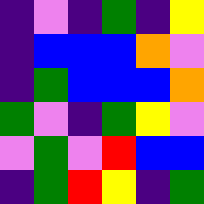[["indigo", "violet", "indigo", "green", "indigo", "yellow"], ["indigo", "blue", "blue", "blue", "orange", "violet"], ["indigo", "green", "blue", "blue", "blue", "orange"], ["green", "violet", "indigo", "green", "yellow", "violet"], ["violet", "green", "violet", "red", "blue", "blue"], ["indigo", "green", "red", "yellow", "indigo", "green"]]